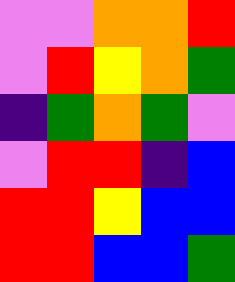[["violet", "violet", "orange", "orange", "red"], ["violet", "red", "yellow", "orange", "green"], ["indigo", "green", "orange", "green", "violet"], ["violet", "red", "red", "indigo", "blue"], ["red", "red", "yellow", "blue", "blue"], ["red", "red", "blue", "blue", "green"]]